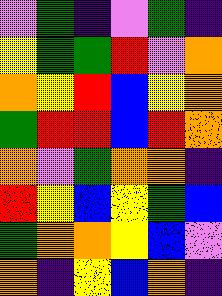[["violet", "green", "indigo", "violet", "green", "indigo"], ["yellow", "green", "green", "red", "violet", "orange"], ["orange", "yellow", "red", "blue", "yellow", "orange"], ["green", "red", "red", "blue", "red", "orange"], ["orange", "violet", "green", "orange", "orange", "indigo"], ["red", "yellow", "blue", "yellow", "green", "blue"], ["green", "orange", "orange", "yellow", "blue", "violet"], ["orange", "indigo", "yellow", "blue", "orange", "indigo"]]